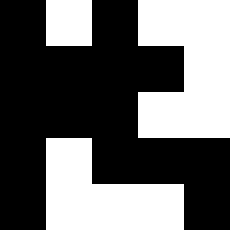[["black", "white", "black", "white", "white"], ["black", "black", "black", "black", "white"], ["black", "black", "black", "white", "white"], ["black", "white", "black", "black", "black"], ["black", "white", "white", "white", "black"]]